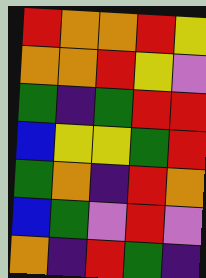[["red", "orange", "orange", "red", "yellow"], ["orange", "orange", "red", "yellow", "violet"], ["green", "indigo", "green", "red", "red"], ["blue", "yellow", "yellow", "green", "red"], ["green", "orange", "indigo", "red", "orange"], ["blue", "green", "violet", "red", "violet"], ["orange", "indigo", "red", "green", "indigo"]]